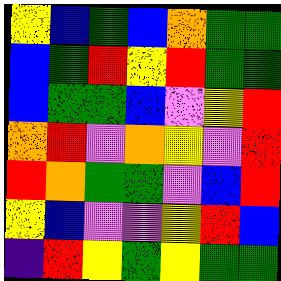[["yellow", "blue", "green", "blue", "orange", "green", "green"], ["blue", "green", "red", "yellow", "red", "green", "green"], ["blue", "green", "green", "blue", "violet", "yellow", "red"], ["orange", "red", "violet", "orange", "yellow", "violet", "red"], ["red", "orange", "green", "green", "violet", "blue", "red"], ["yellow", "blue", "violet", "violet", "yellow", "red", "blue"], ["indigo", "red", "yellow", "green", "yellow", "green", "green"]]